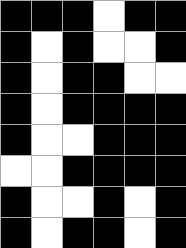[["black", "black", "black", "white", "black", "black"], ["black", "white", "black", "white", "white", "black"], ["black", "white", "black", "black", "white", "white"], ["black", "white", "black", "black", "black", "black"], ["black", "white", "white", "black", "black", "black"], ["white", "white", "black", "black", "black", "black"], ["black", "white", "white", "black", "white", "black"], ["black", "white", "black", "black", "white", "black"]]